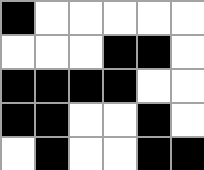[["black", "white", "white", "white", "white", "white"], ["white", "white", "white", "black", "black", "white"], ["black", "black", "black", "black", "white", "white"], ["black", "black", "white", "white", "black", "white"], ["white", "black", "white", "white", "black", "black"]]